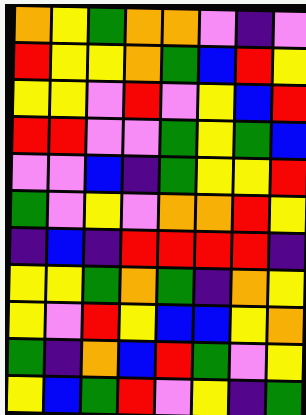[["orange", "yellow", "green", "orange", "orange", "violet", "indigo", "violet"], ["red", "yellow", "yellow", "orange", "green", "blue", "red", "yellow"], ["yellow", "yellow", "violet", "red", "violet", "yellow", "blue", "red"], ["red", "red", "violet", "violet", "green", "yellow", "green", "blue"], ["violet", "violet", "blue", "indigo", "green", "yellow", "yellow", "red"], ["green", "violet", "yellow", "violet", "orange", "orange", "red", "yellow"], ["indigo", "blue", "indigo", "red", "red", "red", "red", "indigo"], ["yellow", "yellow", "green", "orange", "green", "indigo", "orange", "yellow"], ["yellow", "violet", "red", "yellow", "blue", "blue", "yellow", "orange"], ["green", "indigo", "orange", "blue", "red", "green", "violet", "yellow"], ["yellow", "blue", "green", "red", "violet", "yellow", "indigo", "green"]]